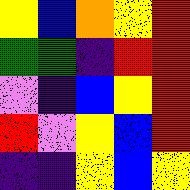[["yellow", "blue", "orange", "yellow", "red"], ["green", "green", "indigo", "red", "red"], ["violet", "indigo", "blue", "yellow", "red"], ["red", "violet", "yellow", "blue", "red"], ["indigo", "indigo", "yellow", "blue", "yellow"]]